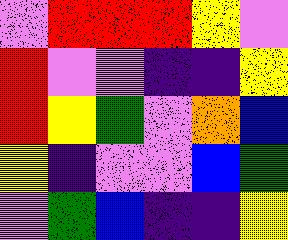[["violet", "red", "red", "red", "yellow", "violet"], ["red", "violet", "violet", "indigo", "indigo", "yellow"], ["red", "yellow", "green", "violet", "orange", "blue"], ["yellow", "indigo", "violet", "violet", "blue", "green"], ["violet", "green", "blue", "indigo", "indigo", "yellow"]]